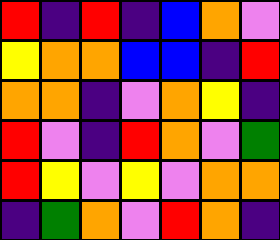[["red", "indigo", "red", "indigo", "blue", "orange", "violet"], ["yellow", "orange", "orange", "blue", "blue", "indigo", "red"], ["orange", "orange", "indigo", "violet", "orange", "yellow", "indigo"], ["red", "violet", "indigo", "red", "orange", "violet", "green"], ["red", "yellow", "violet", "yellow", "violet", "orange", "orange"], ["indigo", "green", "orange", "violet", "red", "orange", "indigo"]]